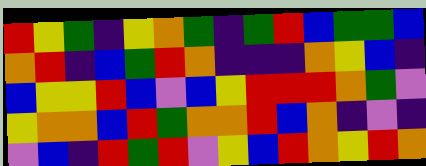[["red", "yellow", "green", "indigo", "yellow", "orange", "green", "indigo", "green", "red", "blue", "green", "green", "blue"], ["orange", "red", "indigo", "blue", "green", "red", "orange", "indigo", "indigo", "indigo", "orange", "yellow", "blue", "indigo"], ["blue", "yellow", "yellow", "red", "blue", "violet", "blue", "yellow", "red", "red", "red", "orange", "green", "violet"], ["yellow", "orange", "orange", "blue", "red", "green", "orange", "orange", "red", "blue", "orange", "indigo", "violet", "indigo"], ["violet", "blue", "indigo", "red", "green", "red", "violet", "yellow", "blue", "red", "orange", "yellow", "red", "orange"]]